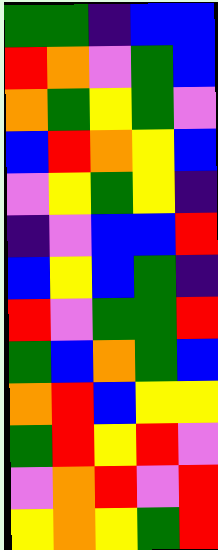[["green", "green", "indigo", "blue", "blue"], ["red", "orange", "violet", "green", "blue"], ["orange", "green", "yellow", "green", "violet"], ["blue", "red", "orange", "yellow", "blue"], ["violet", "yellow", "green", "yellow", "indigo"], ["indigo", "violet", "blue", "blue", "red"], ["blue", "yellow", "blue", "green", "indigo"], ["red", "violet", "green", "green", "red"], ["green", "blue", "orange", "green", "blue"], ["orange", "red", "blue", "yellow", "yellow"], ["green", "red", "yellow", "red", "violet"], ["violet", "orange", "red", "violet", "red"], ["yellow", "orange", "yellow", "green", "red"]]